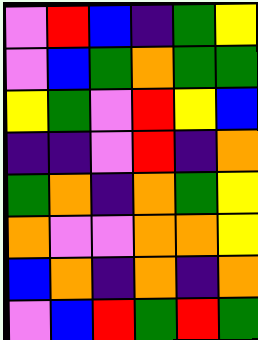[["violet", "red", "blue", "indigo", "green", "yellow"], ["violet", "blue", "green", "orange", "green", "green"], ["yellow", "green", "violet", "red", "yellow", "blue"], ["indigo", "indigo", "violet", "red", "indigo", "orange"], ["green", "orange", "indigo", "orange", "green", "yellow"], ["orange", "violet", "violet", "orange", "orange", "yellow"], ["blue", "orange", "indigo", "orange", "indigo", "orange"], ["violet", "blue", "red", "green", "red", "green"]]